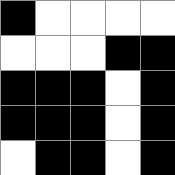[["black", "white", "white", "white", "white"], ["white", "white", "white", "black", "black"], ["black", "black", "black", "white", "black"], ["black", "black", "black", "white", "black"], ["white", "black", "black", "white", "black"]]